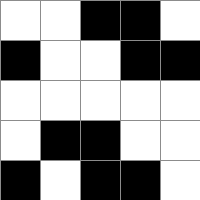[["white", "white", "black", "black", "white"], ["black", "white", "white", "black", "black"], ["white", "white", "white", "white", "white"], ["white", "black", "black", "white", "white"], ["black", "white", "black", "black", "white"]]